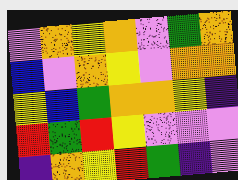[["violet", "orange", "yellow", "orange", "violet", "green", "orange"], ["blue", "violet", "orange", "yellow", "violet", "orange", "orange"], ["yellow", "blue", "green", "orange", "orange", "yellow", "indigo"], ["red", "green", "red", "yellow", "violet", "violet", "violet"], ["indigo", "orange", "yellow", "red", "green", "indigo", "violet"]]